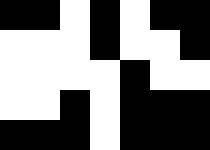[["black", "black", "white", "black", "white", "black", "black"], ["white", "white", "white", "black", "white", "white", "black"], ["white", "white", "white", "white", "black", "white", "white"], ["white", "white", "black", "white", "black", "black", "black"], ["black", "black", "black", "white", "black", "black", "black"]]